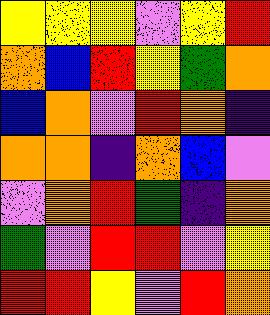[["yellow", "yellow", "yellow", "violet", "yellow", "red"], ["orange", "blue", "red", "yellow", "green", "orange"], ["blue", "orange", "violet", "red", "orange", "indigo"], ["orange", "orange", "indigo", "orange", "blue", "violet"], ["violet", "orange", "red", "green", "indigo", "orange"], ["green", "violet", "red", "red", "violet", "yellow"], ["red", "red", "yellow", "violet", "red", "orange"]]